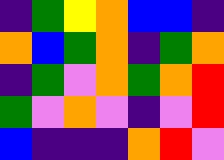[["indigo", "green", "yellow", "orange", "blue", "blue", "indigo"], ["orange", "blue", "green", "orange", "indigo", "green", "orange"], ["indigo", "green", "violet", "orange", "green", "orange", "red"], ["green", "violet", "orange", "violet", "indigo", "violet", "red"], ["blue", "indigo", "indigo", "indigo", "orange", "red", "violet"]]